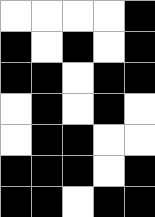[["white", "white", "white", "white", "black"], ["black", "white", "black", "white", "black"], ["black", "black", "white", "black", "black"], ["white", "black", "white", "black", "white"], ["white", "black", "black", "white", "white"], ["black", "black", "black", "white", "black"], ["black", "black", "white", "black", "black"]]